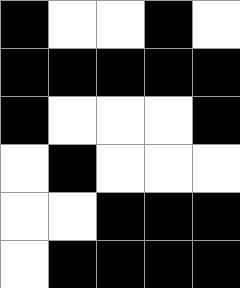[["black", "white", "white", "black", "white"], ["black", "black", "black", "black", "black"], ["black", "white", "white", "white", "black"], ["white", "black", "white", "white", "white"], ["white", "white", "black", "black", "black"], ["white", "black", "black", "black", "black"]]